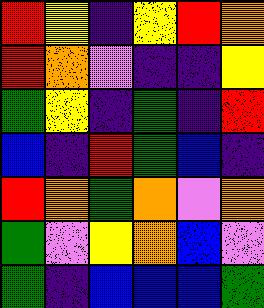[["red", "yellow", "indigo", "yellow", "red", "orange"], ["red", "orange", "violet", "indigo", "indigo", "yellow"], ["green", "yellow", "indigo", "green", "indigo", "red"], ["blue", "indigo", "red", "green", "blue", "indigo"], ["red", "orange", "green", "orange", "violet", "orange"], ["green", "violet", "yellow", "orange", "blue", "violet"], ["green", "indigo", "blue", "blue", "blue", "green"]]